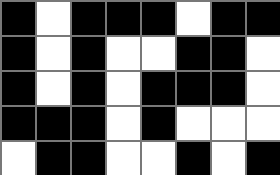[["black", "white", "black", "black", "black", "white", "black", "black"], ["black", "white", "black", "white", "white", "black", "black", "white"], ["black", "white", "black", "white", "black", "black", "black", "white"], ["black", "black", "black", "white", "black", "white", "white", "white"], ["white", "black", "black", "white", "white", "black", "white", "black"]]